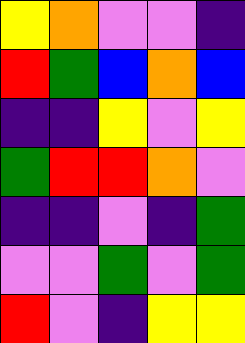[["yellow", "orange", "violet", "violet", "indigo"], ["red", "green", "blue", "orange", "blue"], ["indigo", "indigo", "yellow", "violet", "yellow"], ["green", "red", "red", "orange", "violet"], ["indigo", "indigo", "violet", "indigo", "green"], ["violet", "violet", "green", "violet", "green"], ["red", "violet", "indigo", "yellow", "yellow"]]